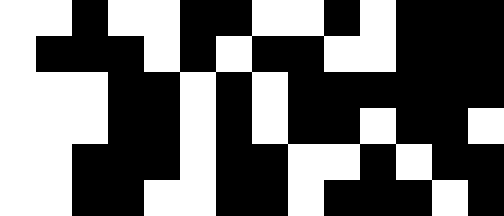[["white", "white", "black", "white", "white", "black", "black", "white", "white", "black", "white", "black", "black", "black"], ["white", "black", "black", "black", "white", "black", "white", "black", "black", "white", "white", "black", "black", "black"], ["white", "white", "white", "black", "black", "white", "black", "white", "black", "black", "black", "black", "black", "black"], ["white", "white", "white", "black", "black", "white", "black", "white", "black", "black", "white", "black", "black", "white"], ["white", "white", "black", "black", "black", "white", "black", "black", "white", "white", "black", "white", "black", "black"], ["white", "white", "black", "black", "white", "white", "black", "black", "white", "black", "black", "black", "white", "black"]]